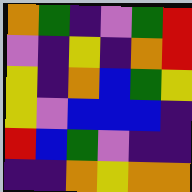[["orange", "green", "indigo", "violet", "green", "red"], ["violet", "indigo", "yellow", "indigo", "orange", "red"], ["yellow", "indigo", "orange", "blue", "green", "yellow"], ["yellow", "violet", "blue", "blue", "blue", "indigo"], ["red", "blue", "green", "violet", "indigo", "indigo"], ["indigo", "indigo", "orange", "yellow", "orange", "orange"]]